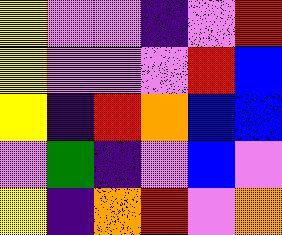[["yellow", "violet", "violet", "indigo", "violet", "red"], ["yellow", "violet", "violet", "violet", "red", "blue"], ["yellow", "indigo", "red", "orange", "blue", "blue"], ["violet", "green", "indigo", "violet", "blue", "violet"], ["yellow", "indigo", "orange", "red", "violet", "orange"]]